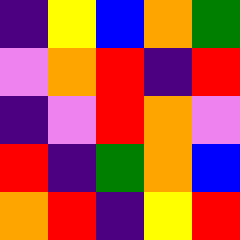[["indigo", "yellow", "blue", "orange", "green"], ["violet", "orange", "red", "indigo", "red"], ["indigo", "violet", "red", "orange", "violet"], ["red", "indigo", "green", "orange", "blue"], ["orange", "red", "indigo", "yellow", "red"]]